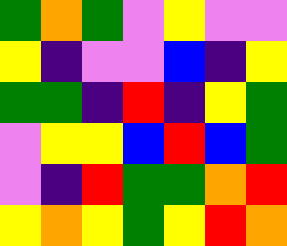[["green", "orange", "green", "violet", "yellow", "violet", "violet"], ["yellow", "indigo", "violet", "violet", "blue", "indigo", "yellow"], ["green", "green", "indigo", "red", "indigo", "yellow", "green"], ["violet", "yellow", "yellow", "blue", "red", "blue", "green"], ["violet", "indigo", "red", "green", "green", "orange", "red"], ["yellow", "orange", "yellow", "green", "yellow", "red", "orange"]]